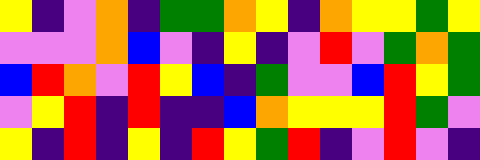[["yellow", "indigo", "violet", "orange", "indigo", "green", "green", "orange", "yellow", "indigo", "orange", "yellow", "yellow", "green", "yellow"], ["violet", "violet", "violet", "orange", "blue", "violet", "indigo", "yellow", "indigo", "violet", "red", "violet", "green", "orange", "green"], ["blue", "red", "orange", "violet", "red", "yellow", "blue", "indigo", "green", "violet", "violet", "blue", "red", "yellow", "green"], ["violet", "yellow", "red", "indigo", "red", "indigo", "indigo", "blue", "orange", "yellow", "yellow", "yellow", "red", "green", "violet"], ["yellow", "indigo", "red", "indigo", "yellow", "indigo", "red", "yellow", "green", "red", "indigo", "violet", "red", "violet", "indigo"]]